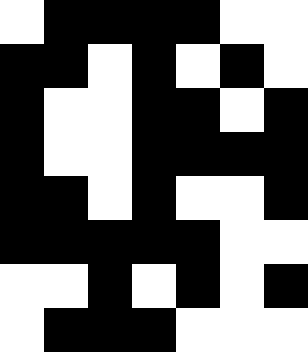[["white", "black", "black", "black", "black", "white", "white"], ["black", "black", "white", "black", "white", "black", "white"], ["black", "white", "white", "black", "black", "white", "black"], ["black", "white", "white", "black", "black", "black", "black"], ["black", "black", "white", "black", "white", "white", "black"], ["black", "black", "black", "black", "black", "white", "white"], ["white", "white", "black", "white", "black", "white", "black"], ["white", "black", "black", "black", "white", "white", "white"]]